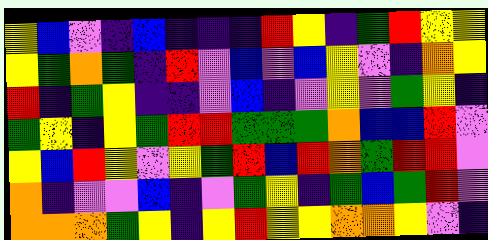[["yellow", "blue", "violet", "indigo", "blue", "indigo", "indigo", "indigo", "red", "yellow", "indigo", "green", "red", "yellow", "yellow"], ["yellow", "green", "orange", "green", "indigo", "red", "violet", "blue", "violet", "blue", "yellow", "violet", "indigo", "orange", "yellow"], ["red", "indigo", "green", "yellow", "indigo", "indigo", "violet", "blue", "indigo", "violet", "yellow", "violet", "green", "yellow", "indigo"], ["green", "yellow", "indigo", "yellow", "green", "red", "red", "green", "green", "green", "orange", "blue", "blue", "red", "violet"], ["yellow", "blue", "red", "yellow", "violet", "yellow", "green", "red", "blue", "red", "orange", "green", "red", "red", "violet"], ["orange", "indigo", "violet", "violet", "blue", "indigo", "violet", "green", "yellow", "indigo", "green", "blue", "green", "red", "violet"], ["orange", "orange", "orange", "green", "yellow", "indigo", "yellow", "red", "yellow", "yellow", "orange", "orange", "yellow", "violet", "indigo"]]